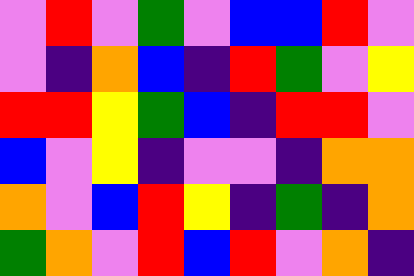[["violet", "red", "violet", "green", "violet", "blue", "blue", "red", "violet"], ["violet", "indigo", "orange", "blue", "indigo", "red", "green", "violet", "yellow"], ["red", "red", "yellow", "green", "blue", "indigo", "red", "red", "violet"], ["blue", "violet", "yellow", "indigo", "violet", "violet", "indigo", "orange", "orange"], ["orange", "violet", "blue", "red", "yellow", "indigo", "green", "indigo", "orange"], ["green", "orange", "violet", "red", "blue", "red", "violet", "orange", "indigo"]]